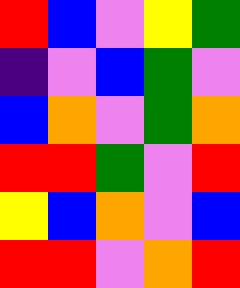[["red", "blue", "violet", "yellow", "green"], ["indigo", "violet", "blue", "green", "violet"], ["blue", "orange", "violet", "green", "orange"], ["red", "red", "green", "violet", "red"], ["yellow", "blue", "orange", "violet", "blue"], ["red", "red", "violet", "orange", "red"]]